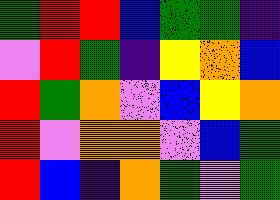[["green", "red", "red", "blue", "green", "green", "indigo"], ["violet", "red", "green", "indigo", "yellow", "orange", "blue"], ["red", "green", "orange", "violet", "blue", "yellow", "orange"], ["red", "violet", "orange", "orange", "violet", "blue", "green"], ["red", "blue", "indigo", "orange", "green", "violet", "green"]]